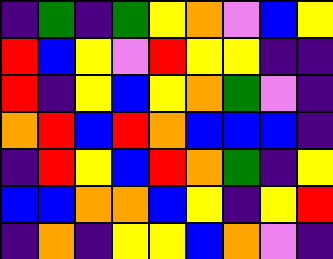[["indigo", "green", "indigo", "green", "yellow", "orange", "violet", "blue", "yellow"], ["red", "blue", "yellow", "violet", "red", "yellow", "yellow", "indigo", "indigo"], ["red", "indigo", "yellow", "blue", "yellow", "orange", "green", "violet", "indigo"], ["orange", "red", "blue", "red", "orange", "blue", "blue", "blue", "indigo"], ["indigo", "red", "yellow", "blue", "red", "orange", "green", "indigo", "yellow"], ["blue", "blue", "orange", "orange", "blue", "yellow", "indigo", "yellow", "red"], ["indigo", "orange", "indigo", "yellow", "yellow", "blue", "orange", "violet", "indigo"]]